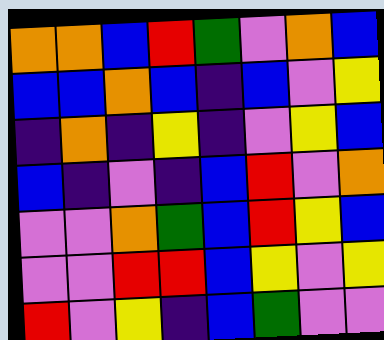[["orange", "orange", "blue", "red", "green", "violet", "orange", "blue"], ["blue", "blue", "orange", "blue", "indigo", "blue", "violet", "yellow"], ["indigo", "orange", "indigo", "yellow", "indigo", "violet", "yellow", "blue"], ["blue", "indigo", "violet", "indigo", "blue", "red", "violet", "orange"], ["violet", "violet", "orange", "green", "blue", "red", "yellow", "blue"], ["violet", "violet", "red", "red", "blue", "yellow", "violet", "yellow"], ["red", "violet", "yellow", "indigo", "blue", "green", "violet", "violet"]]